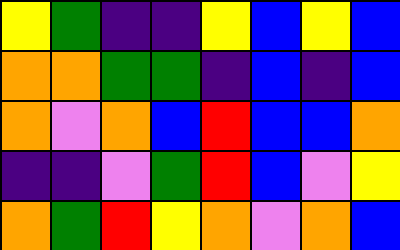[["yellow", "green", "indigo", "indigo", "yellow", "blue", "yellow", "blue"], ["orange", "orange", "green", "green", "indigo", "blue", "indigo", "blue"], ["orange", "violet", "orange", "blue", "red", "blue", "blue", "orange"], ["indigo", "indigo", "violet", "green", "red", "blue", "violet", "yellow"], ["orange", "green", "red", "yellow", "orange", "violet", "orange", "blue"]]